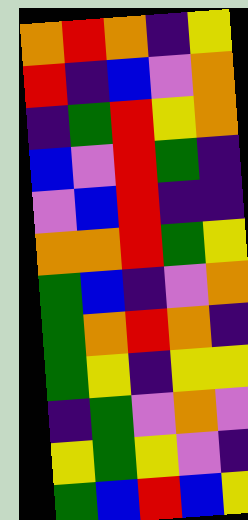[["orange", "red", "orange", "indigo", "yellow"], ["red", "indigo", "blue", "violet", "orange"], ["indigo", "green", "red", "yellow", "orange"], ["blue", "violet", "red", "green", "indigo"], ["violet", "blue", "red", "indigo", "indigo"], ["orange", "orange", "red", "green", "yellow"], ["green", "blue", "indigo", "violet", "orange"], ["green", "orange", "red", "orange", "indigo"], ["green", "yellow", "indigo", "yellow", "yellow"], ["indigo", "green", "violet", "orange", "violet"], ["yellow", "green", "yellow", "violet", "indigo"], ["green", "blue", "red", "blue", "yellow"]]